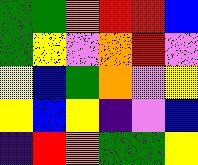[["green", "green", "orange", "red", "red", "blue"], ["green", "yellow", "violet", "orange", "red", "violet"], ["yellow", "blue", "green", "orange", "violet", "yellow"], ["yellow", "blue", "yellow", "indigo", "violet", "blue"], ["indigo", "red", "orange", "green", "green", "yellow"]]